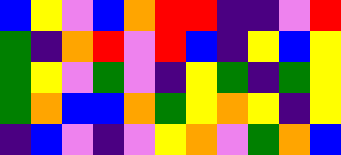[["blue", "yellow", "violet", "blue", "orange", "red", "red", "indigo", "indigo", "violet", "red"], ["green", "indigo", "orange", "red", "violet", "red", "blue", "indigo", "yellow", "blue", "yellow"], ["green", "yellow", "violet", "green", "violet", "indigo", "yellow", "green", "indigo", "green", "yellow"], ["green", "orange", "blue", "blue", "orange", "green", "yellow", "orange", "yellow", "indigo", "yellow"], ["indigo", "blue", "violet", "indigo", "violet", "yellow", "orange", "violet", "green", "orange", "blue"]]